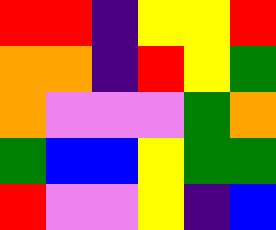[["red", "red", "indigo", "yellow", "yellow", "red"], ["orange", "orange", "indigo", "red", "yellow", "green"], ["orange", "violet", "violet", "violet", "green", "orange"], ["green", "blue", "blue", "yellow", "green", "green"], ["red", "violet", "violet", "yellow", "indigo", "blue"]]